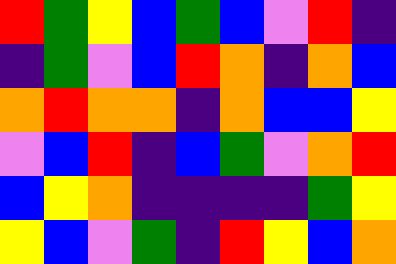[["red", "green", "yellow", "blue", "green", "blue", "violet", "red", "indigo"], ["indigo", "green", "violet", "blue", "red", "orange", "indigo", "orange", "blue"], ["orange", "red", "orange", "orange", "indigo", "orange", "blue", "blue", "yellow"], ["violet", "blue", "red", "indigo", "blue", "green", "violet", "orange", "red"], ["blue", "yellow", "orange", "indigo", "indigo", "indigo", "indigo", "green", "yellow"], ["yellow", "blue", "violet", "green", "indigo", "red", "yellow", "blue", "orange"]]